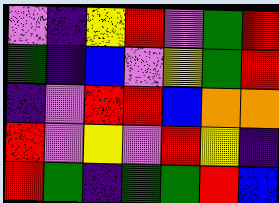[["violet", "indigo", "yellow", "red", "violet", "green", "red"], ["green", "indigo", "blue", "violet", "yellow", "green", "red"], ["indigo", "violet", "red", "red", "blue", "orange", "orange"], ["red", "violet", "yellow", "violet", "red", "yellow", "indigo"], ["red", "green", "indigo", "green", "green", "red", "blue"]]